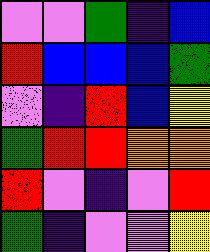[["violet", "violet", "green", "indigo", "blue"], ["red", "blue", "blue", "blue", "green"], ["violet", "indigo", "red", "blue", "yellow"], ["green", "red", "red", "orange", "orange"], ["red", "violet", "indigo", "violet", "red"], ["green", "indigo", "violet", "violet", "yellow"]]